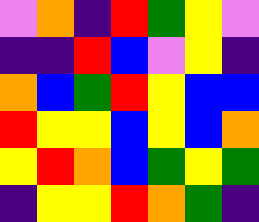[["violet", "orange", "indigo", "red", "green", "yellow", "violet"], ["indigo", "indigo", "red", "blue", "violet", "yellow", "indigo"], ["orange", "blue", "green", "red", "yellow", "blue", "blue"], ["red", "yellow", "yellow", "blue", "yellow", "blue", "orange"], ["yellow", "red", "orange", "blue", "green", "yellow", "green"], ["indigo", "yellow", "yellow", "red", "orange", "green", "indigo"]]